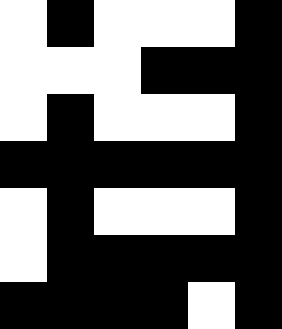[["white", "black", "white", "white", "white", "black"], ["white", "white", "white", "black", "black", "black"], ["white", "black", "white", "white", "white", "black"], ["black", "black", "black", "black", "black", "black"], ["white", "black", "white", "white", "white", "black"], ["white", "black", "black", "black", "black", "black"], ["black", "black", "black", "black", "white", "black"]]